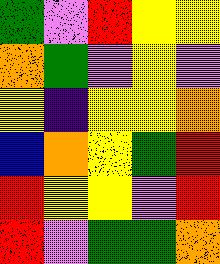[["green", "violet", "red", "yellow", "yellow"], ["orange", "green", "violet", "yellow", "violet"], ["yellow", "indigo", "yellow", "yellow", "orange"], ["blue", "orange", "yellow", "green", "red"], ["red", "yellow", "yellow", "violet", "red"], ["red", "violet", "green", "green", "orange"]]